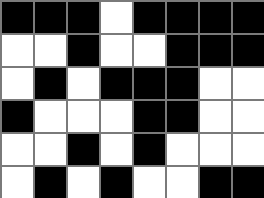[["black", "black", "black", "white", "black", "black", "black", "black"], ["white", "white", "black", "white", "white", "black", "black", "black"], ["white", "black", "white", "black", "black", "black", "white", "white"], ["black", "white", "white", "white", "black", "black", "white", "white"], ["white", "white", "black", "white", "black", "white", "white", "white"], ["white", "black", "white", "black", "white", "white", "black", "black"]]